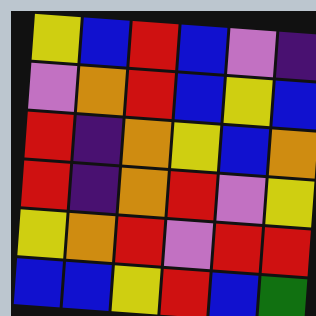[["yellow", "blue", "red", "blue", "violet", "indigo"], ["violet", "orange", "red", "blue", "yellow", "blue"], ["red", "indigo", "orange", "yellow", "blue", "orange"], ["red", "indigo", "orange", "red", "violet", "yellow"], ["yellow", "orange", "red", "violet", "red", "red"], ["blue", "blue", "yellow", "red", "blue", "green"]]